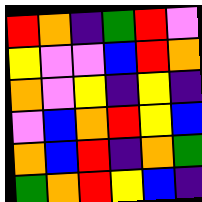[["red", "orange", "indigo", "green", "red", "violet"], ["yellow", "violet", "violet", "blue", "red", "orange"], ["orange", "violet", "yellow", "indigo", "yellow", "indigo"], ["violet", "blue", "orange", "red", "yellow", "blue"], ["orange", "blue", "red", "indigo", "orange", "green"], ["green", "orange", "red", "yellow", "blue", "indigo"]]